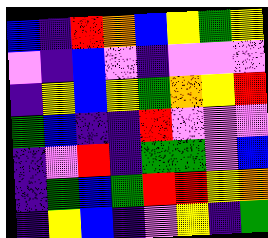[["blue", "indigo", "red", "orange", "blue", "yellow", "green", "yellow"], ["violet", "indigo", "blue", "violet", "indigo", "violet", "violet", "violet"], ["indigo", "yellow", "blue", "yellow", "green", "orange", "yellow", "red"], ["green", "blue", "indigo", "indigo", "red", "violet", "violet", "violet"], ["indigo", "violet", "red", "indigo", "green", "green", "violet", "blue"], ["indigo", "green", "blue", "green", "red", "red", "yellow", "orange"], ["indigo", "yellow", "blue", "indigo", "violet", "yellow", "indigo", "green"]]